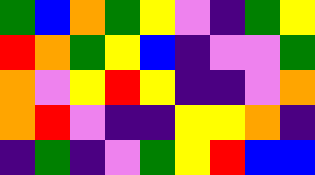[["green", "blue", "orange", "green", "yellow", "violet", "indigo", "green", "yellow"], ["red", "orange", "green", "yellow", "blue", "indigo", "violet", "violet", "green"], ["orange", "violet", "yellow", "red", "yellow", "indigo", "indigo", "violet", "orange"], ["orange", "red", "violet", "indigo", "indigo", "yellow", "yellow", "orange", "indigo"], ["indigo", "green", "indigo", "violet", "green", "yellow", "red", "blue", "blue"]]